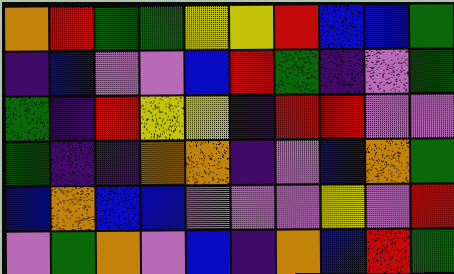[["orange", "red", "green", "green", "yellow", "yellow", "red", "blue", "blue", "green"], ["indigo", "blue", "violet", "violet", "blue", "red", "green", "indigo", "violet", "green"], ["green", "indigo", "red", "yellow", "yellow", "indigo", "red", "red", "violet", "violet"], ["green", "indigo", "indigo", "orange", "orange", "indigo", "violet", "blue", "orange", "green"], ["blue", "orange", "blue", "blue", "violet", "violet", "violet", "yellow", "violet", "red"], ["violet", "green", "orange", "violet", "blue", "indigo", "orange", "blue", "red", "green"]]